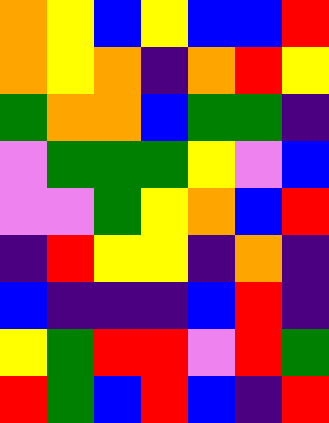[["orange", "yellow", "blue", "yellow", "blue", "blue", "red"], ["orange", "yellow", "orange", "indigo", "orange", "red", "yellow"], ["green", "orange", "orange", "blue", "green", "green", "indigo"], ["violet", "green", "green", "green", "yellow", "violet", "blue"], ["violet", "violet", "green", "yellow", "orange", "blue", "red"], ["indigo", "red", "yellow", "yellow", "indigo", "orange", "indigo"], ["blue", "indigo", "indigo", "indigo", "blue", "red", "indigo"], ["yellow", "green", "red", "red", "violet", "red", "green"], ["red", "green", "blue", "red", "blue", "indigo", "red"]]